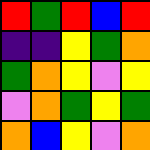[["red", "green", "red", "blue", "red"], ["indigo", "indigo", "yellow", "green", "orange"], ["green", "orange", "yellow", "violet", "yellow"], ["violet", "orange", "green", "yellow", "green"], ["orange", "blue", "yellow", "violet", "orange"]]